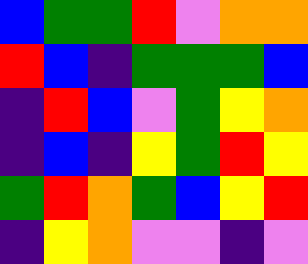[["blue", "green", "green", "red", "violet", "orange", "orange"], ["red", "blue", "indigo", "green", "green", "green", "blue"], ["indigo", "red", "blue", "violet", "green", "yellow", "orange"], ["indigo", "blue", "indigo", "yellow", "green", "red", "yellow"], ["green", "red", "orange", "green", "blue", "yellow", "red"], ["indigo", "yellow", "orange", "violet", "violet", "indigo", "violet"]]